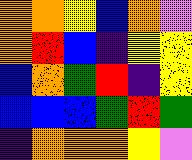[["orange", "orange", "yellow", "blue", "orange", "violet"], ["orange", "red", "blue", "indigo", "yellow", "yellow"], ["blue", "orange", "green", "red", "indigo", "yellow"], ["blue", "blue", "blue", "green", "red", "green"], ["indigo", "orange", "orange", "orange", "yellow", "violet"]]